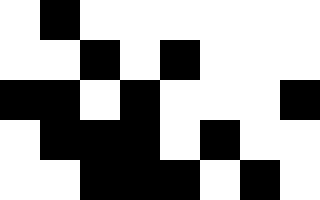[["white", "black", "white", "white", "white", "white", "white", "white"], ["white", "white", "black", "white", "black", "white", "white", "white"], ["black", "black", "white", "black", "white", "white", "white", "black"], ["white", "black", "black", "black", "white", "black", "white", "white"], ["white", "white", "black", "black", "black", "white", "black", "white"]]